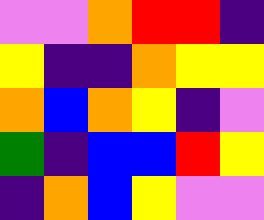[["violet", "violet", "orange", "red", "red", "indigo"], ["yellow", "indigo", "indigo", "orange", "yellow", "yellow"], ["orange", "blue", "orange", "yellow", "indigo", "violet"], ["green", "indigo", "blue", "blue", "red", "yellow"], ["indigo", "orange", "blue", "yellow", "violet", "violet"]]